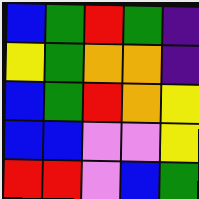[["blue", "green", "red", "green", "indigo"], ["yellow", "green", "orange", "orange", "indigo"], ["blue", "green", "red", "orange", "yellow"], ["blue", "blue", "violet", "violet", "yellow"], ["red", "red", "violet", "blue", "green"]]